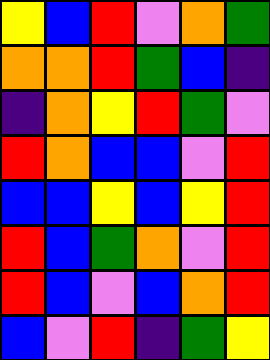[["yellow", "blue", "red", "violet", "orange", "green"], ["orange", "orange", "red", "green", "blue", "indigo"], ["indigo", "orange", "yellow", "red", "green", "violet"], ["red", "orange", "blue", "blue", "violet", "red"], ["blue", "blue", "yellow", "blue", "yellow", "red"], ["red", "blue", "green", "orange", "violet", "red"], ["red", "blue", "violet", "blue", "orange", "red"], ["blue", "violet", "red", "indigo", "green", "yellow"]]